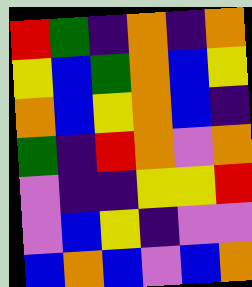[["red", "green", "indigo", "orange", "indigo", "orange"], ["yellow", "blue", "green", "orange", "blue", "yellow"], ["orange", "blue", "yellow", "orange", "blue", "indigo"], ["green", "indigo", "red", "orange", "violet", "orange"], ["violet", "indigo", "indigo", "yellow", "yellow", "red"], ["violet", "blue", "yellow", "indigo", "violet", "violet"], ["blue", "orange", "blue", "violet", "blue", "orange"]]